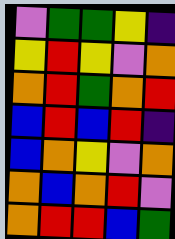[["violet", "green", "green", "yellow", "indigo"], ["yellow", "red", "yellow", "violet", "orange"], ["orange", "red", "green", "orange", "red"], ["blue", "red", "blue", "red", "indigo"], ["blue", "orange", "yellow", "violet", "orange"], ["orange", "blue", "orange", "red", "violet"], ["orange", "red", "red", "blue", "green"]]